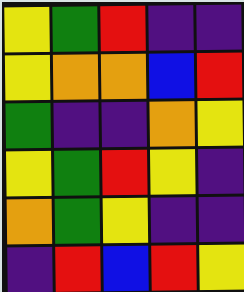[["yellow", "green", "red", "indigo", "indigo"], ["yellow", "orange", "orange", "blue", "red"], ["green", "indigo", "indigo", "orange", "yellow"], ["yellow", "green", "red", "yellow", "indigo"], ["orange", "green", "yellow", "indigo", "indigo"], ["indigo", "red", "blue", "red", "yellow"]]